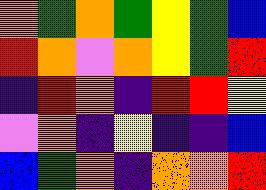[["orange", "green", "orange", "green", "yellow", "green", "blue"], ["red", "orange", "violet", "orange", "yellow", "green", "red"], ["indigo", "red", "orange", "indigo", "red", "red", "yellow"], ["violet", "orange", "indigo", "yellow", "indigo", "indigo", "blue"], ["blue", "green", "orange", "indigo", "orange", "orange", "red"]]